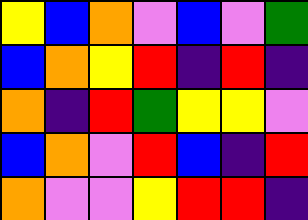[["yellow", "blue", "orange", "violet", "blue", "violet", "green"], ["blue", "orange", "yellow", "red", "indigo", "red", "indigo"], ["orange", "indigo", "red", "green", "yellow", "yellow", "violet"], ["blue", "orange", "violet", "red", "blue", "indigo", "red"], ["orange", "violet", "violet", "yellow", "red", "red", "indigo"]]